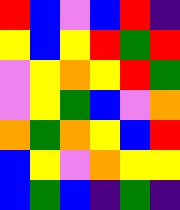[["red", "blue", "violet", "blue", "red", "indigo"], ["yellow", "blue", "yellow", "red", "green", "red"], ["violet", "yellow", "orange", "yellow", "red", "green"], ["violet", "yellow", "green", "blue", "violet", "orange"], ["orange", "green", "orange", "yellow", "blue", "red"], ["blue", "yellow", "violet", "orange", "yellow", "yellow"], ["blue", "green", "blue", "indigo", "green", "indigo"]]